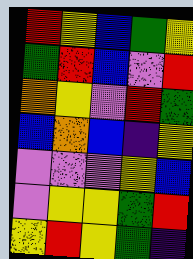[["red", "yellow", "blue", "green", "yellow"], ["green", "red", "blue", "violet", "red"], ["orange", "yellow", "violet", "red", "green"], ["blue", "orange", "blue", "indigo", "yellow"], ["violet", "violet", "violet", "yellow", "blue"], ["violet", "yellow", "yellow", "green", "red"], ["yellow", "red", "yellow", "green", "indigo"]]